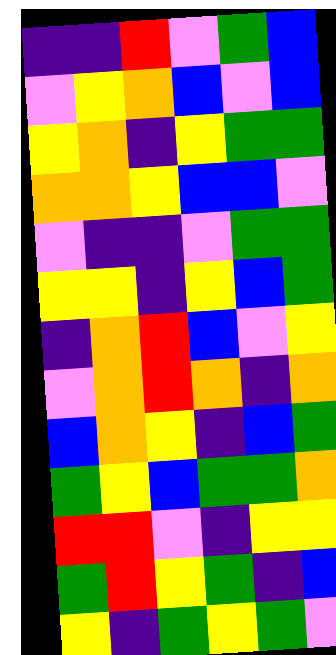[["indigo", "indigo", "red", "violet", "green", "blue"], ["violet", "yellow", "orange", "blue", "violet", "blue"], ["yellow", "orange", "indigo", "yellow", "green", "green"], ["orange", "orange", "yellow", "blue", "blue", "violet"], ["violet", "indigo", "indigo", "violet", "green", "green"], ["yellow", "yellow", "indigo", "yellow", "blue", "green"], ["indigo", "orange", "red", "blue", "violet", "yellow"], ["violet", "orange", "red", "orange", "indigo", "orange"], ["blue", "orange", "yellow", "indigo", "blue", "green"], ["green", "yellow", "blue", "green", "green", "orange"], ["red", "red", "violet", "indigo", "yellow", "yellow"], ["green", "red", "yellow", "green", "indigo", "blue"], ["yellow", "indigo", "green", "yellow", "green", "violet"]]